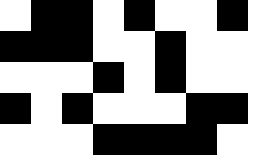[["white", "black", "black", "white", "black", "white", "white", "black", "white"], ["black", "black", "black", "white", "white", "black", "white", "white", "white"], ["white", "white", "white", "black", "white", "black", "white", "white", "white"], ["black", "white", "black", "white", "white", "white", "black", "black", "white"], ["white", "white", "white", "black", "black", "black", "black", "white", "white"]]